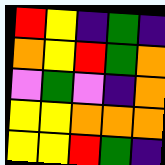[["red", "yellow", "indigo", "green", "indigo"], ["orange", "yellow", "red", "green", "orange"], ["violet", "green", "violet", "indigo", "orange"], ["yellow", "yellow", "orange", "orange", "orange"], ["yellow", "yellow", "red", "green", "indigo"]]